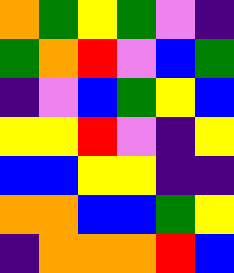[["orange", "green", "yellow", "green", "violet", "indigo"], ["green", "orange", "red", "violet", "blue", "green"], ["indigo", "violet", "blue", "green", "yellow", "blue"], ["yellow", "yellow", "red", "violet", "indigo", "yellow"], ["blue", "blue", "yellow", "yellow", "indigo", "indigo"], ["orange", "orange", "blue", "blue", "green", "yellow"], ["indigo", "orange", "orange", "orange", "red", "blue"]]